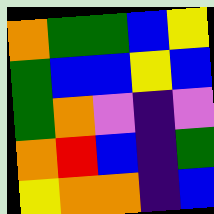[["orange", "green", "green", "blue", "yellow"], ["green", "blue", "blue", "yellow", "blue"], ["green", "orange", "violet", "indigo", "violet"], ["orange", "red", "blue", "indigo", "green"], ["yellow", "orange", "orange", "indigo", "blue"]]